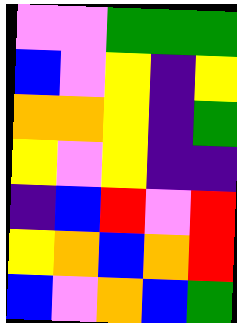[["violet", "violet", "green", "green", "green"], ["blue", "violet", "yellow", "indigo", "yellow"], ["orange", "orange", "yellow", "indigo", "green"], ["yellow", "violet", "yellow", "indigo", "indigo"], ["indigo", "blue", "red", "violet", "red"], ["yellow", "orange", "blue", "orange", "red"], ["blue", "violet", "orange", "blue", "green"]]